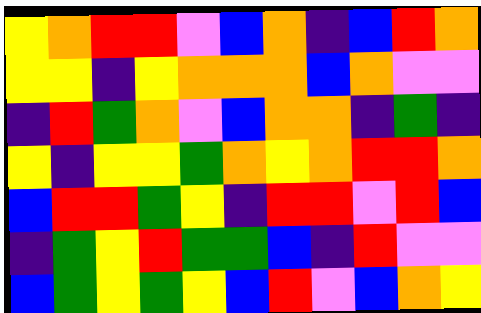[["yellow", "orange", "red", "red", "violet", "blue", "orange", "indigo", "blue", "red", "orange"], ["yellow", "yellow", "indigo", "yellow", "orange", "orange", "orange", "blue", "orange", "violet", "violet"], ["indigo", "red", "green", "orange", "violet", "blue", "orange", "orange", "indigo", "green", "indigo"], ["yellow", "indigo", "yellow", "yellow", "green", "orange", "yellow", "orange", "red", "red", "orange"], ["blue", "red", "red", "green", "yellow", "indigo", "red", "red", "violet", "red", "blue"], ["indigo", "green", "yellow", "red", "green", "green", "blue", "indigo", "red", "violet", "violet"], ["blue", "green", "yellow", "green", "yellow", "blue", "red", "violet", "blue", "orange", "yellow"]]